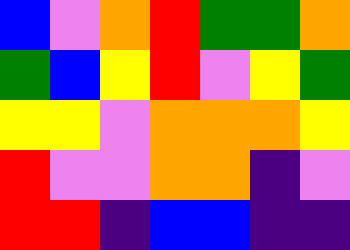[["blue", "violet", "orange", "red", "green", "green", "orange"], ["green", "blue", "yellow", "red", "violet", "yellow", "green"], ["yellow", "yellow", "violet", "orange", "orange", "orange", "yellow"], ["red", "violet", "violet", "orange", "orange", "indigo", "violet"], ["red", "red", "indigo", "blue", "blue", "indigo", "indigo"]]